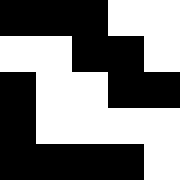[["black", "black", "black", "white", "white"], ["white", "white", "black", "black", "white"], ["black", "white", "white", "black", "black"], ["black", "white", "white", "white", "white"], ["black", "black", "black", "black", "white"]]